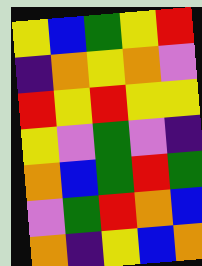[["yellow", "blue", "green", "yellow", "red"], ["indigo", "orange", "yellow", "orange", "violet"], ["red", "yellow", "red", "yellow", "yellow"], ["yellow", "violet", "green", "violet", "indigo"], ["orange", "blue", "green", "red", "green"], ["violet", "green", "red", "orange", "blue"], ["orange", "indigo", "yellow", "blue", "orange"]]